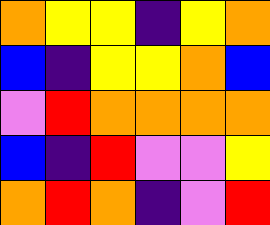[["orange", "yellow", "yellow", "indigo", "yellow", "orange"], ["blue", "indigo", "yellow", "yellow", "orange", "blue"], ["violet", "red", "orange", "orange", "orange", "orange"], ["blue", "indigo", "red", "violet", "violet", "yellow"], ["orange", "red", "orange", "indigo", "violet", "red"]]